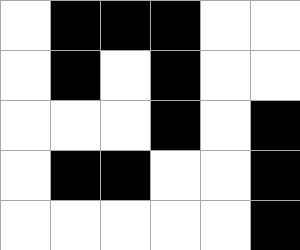[["white", "black", "black", "black", "white", "white"], ["white", "black", "white", "black", "white", "white"], ["white", "white", "white", "black", "white", "black"], ["white", "black", "black", "white", "white", "black"], ["white", "white", "white", "white", "white", "black"]]